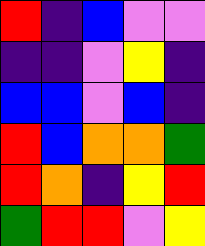[["red", "indigo", "blue", "violet", "violet"], ["indigo", "indigo", "violet", "yellow", "indigo"], ["blue", "blue", "violet", "blue", "indigo"], ["red", "blue", "orange", "orange", "green"], ["red", "orange", "indigo", "yellow", "red"], ["green", "red", "red", "violet", "yellow"]]